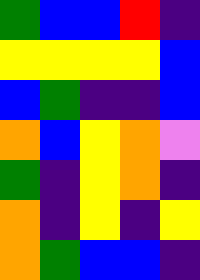[["green", "blue", "blue", "red", "indigo"], ["yellow", "yellow", "yellow", "yellow", "blue"], ["blue", "green", "indigo", "indigo", "blue"], ["orange", "blue", "yellow", "orange", "violet"], ["green", "indigo", "yellow", "orange", "indigo"], ["orange", "indigo", "yellow", "indigo", "yellow"], ["orange", "green", "blue", "blue", "indigo"]]